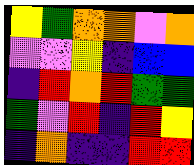[["yellow", "green", "orange", "orange", "violet", "orange"], ["violet", "violet", "yellow", "indigo", "blue", "blue"], ["indigo", "red", "orange", "red", "green", "green"], ["green", "violet", "red", "indigo", "red", "yellow"], ["indigo", "orange", "indigo", "indigo", "red", "red"]]